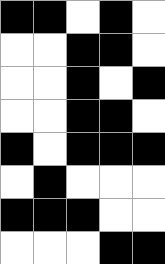[["black", "black", "white", "black", "white"], ["white", "white", "black", "black", "white"], ["white", "white", "black", "white", "black"], ["white", "white", "black", "black", "white"], ["black", "white", "black", "black", "black"], ["white", "black", "white", "white", "white"], ["black", "black", "black", "white", "white"], ["white", "white", "white", "black", "black"]]